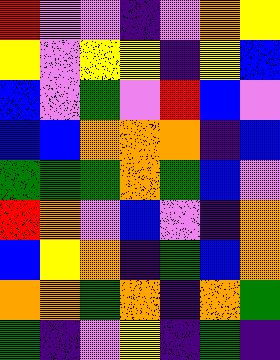[["red", "violet", "violet", "indigo", "violet", "orange", "yellow"], ["yellow", "violet", "yellow", "yellow", "indigo", "yellow", "blue"], ["blue", "violet", "green", "violet", "red", "blue", "violet"], ["blue", "blue", "orange", "orange", "orange", "indigo", "blue"], ["green", "green", "green", "orange", "green", "blue", "violet"], ["red", "orange", "violet", "blue", "violet", "indigo", "orange"], ["blue", "yellow", "orange", "indigo", "green", "blue", "orange"], ["orange", "orange", "green", "orange", "indigo", "orange", "green"], ["green", "indigo", "violet", "yellow", "indigo", "green", "indigo"]]